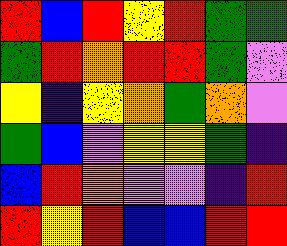[["red", "blue", "red", "yellow", "red", "green", "green"], ["green", "red", "orange", "red", "red", "green", "violet"], ["yellow", "indigo", "yellow", "orange", "green", "orange", "violet"], ["green", "blue", "violet", "yellow", "yellow", "green", "indigo"], ["blue", "red", "orange", "violet", "violet", "indigo", "red"], ["red", "yellow", "red", "blue", "blue", "red", "red"]]